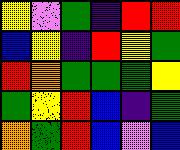[["yellow", "violet", "green", "indigo", "red", "red"], ["blue", "yellow", "indigo", "red", "yellow", "green"], ["red", "orange", "green", "green", "green", "yellow"], ["green", "yellow", "red", "blue", "indigo", "green"], ["orange", "green", "red", "blue", "violet", "blue"]]